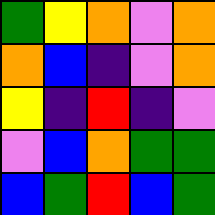[["green", "yellow", "orange", "violet", "orange"], ["orange", "blue", "indigo", "violet", "orange"], ["yellow", "indigo", "red", "indigo", "violet"], ["violet", "blue", "orange", "green", "green"], ["blue", "green", "red", "blue", "green"]]